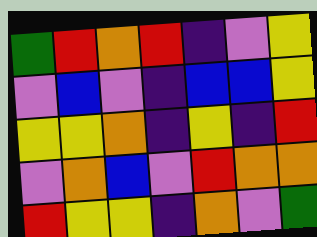[["green", "red", "orange", "red", "indigo", "violet", "yellow"], ["violet", "blue", "violet", "indigo", "blue", "blue", "yellow"], ["yellow", "yellow", "orange", "indigo", "yellow", "indigo", "red"], ["violet", "orange", "blue", "violet", "red", "orange", "orange"], ["red", "yellow", "yellow", "indigo", "orange", "violet", "green"]]